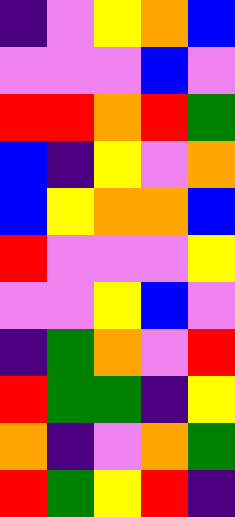[["indigo", "violet", "yellow", "orange", "blue"], ["violet", "violet", "violet", "blue", "violet"], ["red", "red", "orange", "red", "green"], ["blue", "indigo", "yellow", "violet", "orange"], ["blue", "yellow", "orange", "orange", "blue"], ["red", "violet", "violet", "violet", "yellow"], ["violet", "violet", "yellow", "blue", "violet"], ["indigo", "green", "orange", "violet", "red"], ["red", "green", "green", "indigo", "yellow"], ["orange", "indigo", "violet", "orange", "green"], ["red", "green", "yellow", "red", "indigo"]]